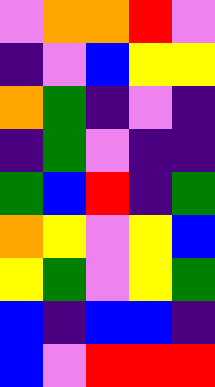[["violet", "orange", "orange", "red", "violet"], ["indigo", "violet", "blue", "yellow", "yellow"], ["orange", "green", "indigo", "violet", "indigo"], ["indigo", "green", "violet", "indigo", "indigo"], ["green", "blue", "red", "indigo", "green"], ["orange", "yellow", "violet", "yellow", "blue"], ["yellow", "green", "violet", "yellow", "green"], ["blue", "indigo", "blue", "blue", "indigo"], ["blue", "violet", "red", "red", "red"]]